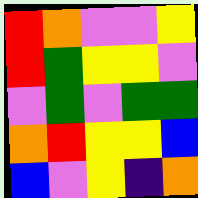[["red", "orange", "violet", "violet", "yellow"], ["red", "green", "yellow", "yellow", "violet"], ["violet", "green", "violet", "green", "green"], ["orange", "red", "yellow", "yellow", "blue"], ["blue", "violet", "yellow", "indigo", "orange"]]